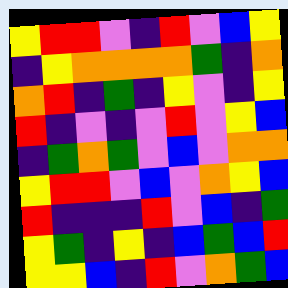[["yellow", "red", "red", "violet", "indigo", "red", "violet", "blue", "yellow"], ["indigo", "yellow", "orange", "orange", "orange", "orange", "green", "indigo", "orange"], ["orange", "red", "indigo", "green", "indigo", "yellow", "violet", "indigo", "yellow"], ["red", "indigo", "violet", "indigo", "violet", "red", "violet", "yellow", "blue"], ["indigo", "green", "orange", "green", "violet", "blue", "violet", "orange", "orange"], ["yellow", "red", "red", "violet", "blue", "violet", "orange", "yellow", "blue"], ["red", "indigo", "indigo", "indigo", "red", "violet", "blue", "indigo", "green"], ["yellow", "green", "indigo", "yellow", "indigo", "blue", "green", "blue", "red"], ["yellow", "yellow", "blue", "indigo", "red", "violet", "orange", "green", "blue"]]